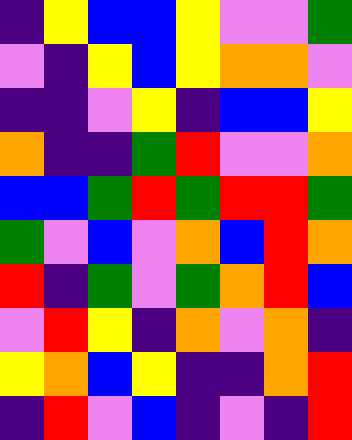[["indigo", "yellow", "blue", "blue", "yellow", "violet", "violet", "green"], ["violet", "indigo", "yellow", "blue", "yellow", "orange", "orange", "violet"], ["indigo", "indigo", "violet", "yellow", "indigo", "blue", "blue", "yellow"], ["orange", "indigo", "indigo", "green", "red", "violet", "violet", "orange"], ["blue", "blue", "green", "red", "green", "red", "red", "green"], ["green", "violet", "blue", "violet", "orange", "blue", "red", "orange"], ["red", "indigo", "green", "violet", "green", "orange", "red", "blue"], ["violet", "red", "yellow", "indigo", "orange", "violet", "orange", "indigo"], ["yellow", "orange", "blue", "yellow", "indigo", "indigo", "orange", "red"], ["indigo", "red", "violet", "blue", "indigo", "violet", "indigo", "red"]]